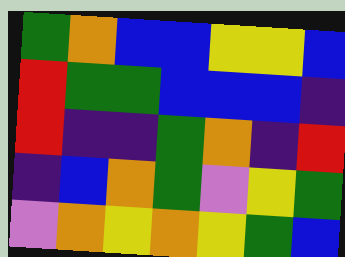[["green", "orange", "blue", "blue", "yellow", "yellow", "blue"], ["red", "green", "green", "blue", "blue", "blue", "indigo"], ["red", "indigo", "indigo", "green", "orange", "indigo", "red"], ["indigo", "blue", "orange", "green", "violet", "yellow", "green"], ["violet", "orange", "yellow", "orange", "yellow", "green", "blue"]]